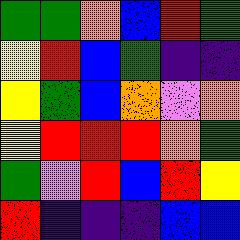[["green", "green", "orange", "blue", "red", "green"], ["yellow", "red", "blue", "green", "indigo", "indigo"], ["yellow", "green", "blue", "orange", "violet", "orange"], ["yellow", "red", "red", "red", "orange", "green"], ["green", "violet", "red", "blue", "red", "yellow"], ["red", "indigo", "indigo", "indigo", "blue", "blue"]]